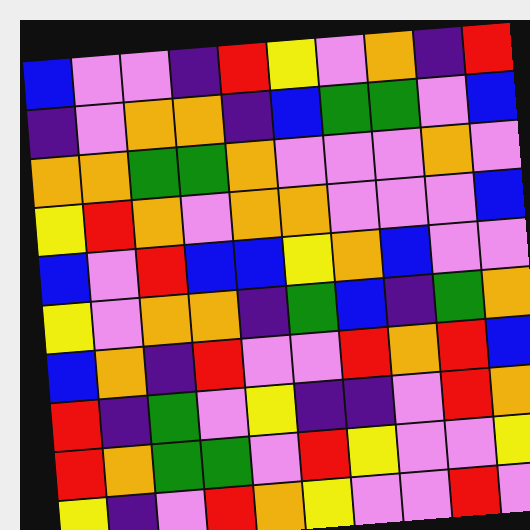[["blue", "violet", "violet", "indigo", "red", "yellow", "violet", "orange", "indigo", "red"], ["indigo", "violet", "orange", "orange", "indigo", "blue", "green", "green", "violet", "blue"], ["orange", "orange", "green", "green", "orange", "violet", "violet", "violet", "orange", "violet"], ["yellow", "red", "orange", "violet", "orange", "orange", "violet", "violet", "violet", "blue"], ["blue", "violet", "red", "blue", "blue", "yellow", "orange", "blue", "violet", "violet"], ["yellow", "violet", "orange", "orange", "indigo", "green", "blue", "indigo", "green", "orange"], ["blue", "orange", "indigo", "red", "violet", "violet", "red", "orange", "red", "blue"], ["red", "indigo", "green", "violet", "yellow", "indigo", "indigo", "violet", "red", "orange"], ["red", "orange", "green", "green", "violet", "red", "yellow", "violet", "violet", "yellow"], ["yellow", "indigo", "violet", "red", "orange", "yellow", "violet", "violet", "red", "violet"]]